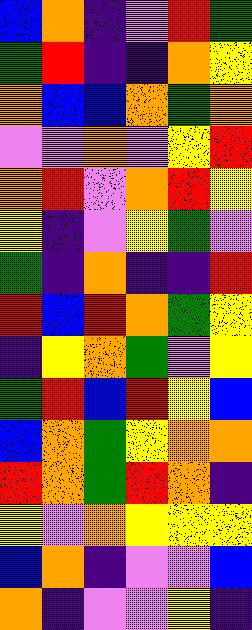[["blue", "orange", "indigo", "violet", "red", "green"], ["green", "red", "indigo", "indigo", "orange", "yellow"], ["orange", "blue", "blue", "orange", "green", "orange"], ["violet", "violet", "orange", "violet", "yellow", "red"], ["orange", "red", "violet", "orange", "red", "yellow"], ["yellow", "indigo", "violet", "yellow", "green", "violet"], ["green", "indigo", "orange", "indigo", "indigo", "red"], ["red", "blue", "red", "orange", "green", "yellow"], ["indigo", "yellow", "orange", "green", "violet", "yellow"], ["green", "red", "blue", "red", "yellow", "blue"], ["blue", "orange", "green", "yellow", "orange", "orange"], ["red", "orange", "green", "red", "orange", "indigo"], ["yellow", "violet", "orange", "yellow", "yellow", "yellow"], ["blue", "orange", "indigo", "violet", "violet", "blue"], ["orange", "indigo", "violet", "violet", "yellow", "indigo"]]